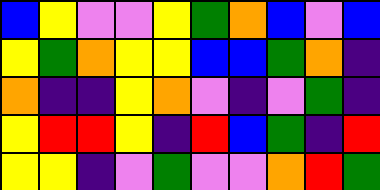[["blue", "yellow", "violet", "violet", "yellow", "green", "orange", "blue", "violet", "blue"], ["yellow", "green", "orange", "yellow", "yellow", "blue", "blue", "green", "orange", "indigo"], ["orange", "indigo", "indigo", "yellow", "orange", "violet", "indigo", "violet", "green", "indigo"], ["yellow", "red", "red", "yellow", "indigo", "red", "blue", "green", "indigo", "red"], ["yellow", "yellow", "indigo", "violet", "green", "violet", "violet", "orange", "red", "green"]]